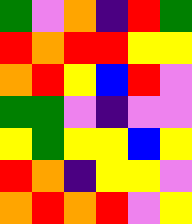[["green", "violet", "orange", "indigo", "red", "green"], ["red", "orange", "red", "red", "yellow", "yellow"], ["orange", "red", "yellow", "blue", "red", "violet"], ["green", "green", "violet", "indigo", "violet", "violet"], ["yellow", "green", "yellow", "yellow", "blue", "yellow"], ["red", "orange", "indigo", "yellow", "yellow", "violet"], ["orange", "red", "orange", "red", "violet", "yellow"]]